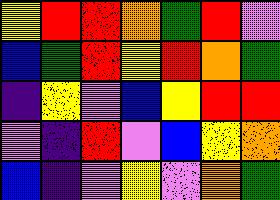[["yellow", "red", "red", "orange", "green", "red", "violet"], ["blue", "green", "red", "yellow", "red", "orange", "green"], ["indigo", "yellow", "violet", "blue", "yellow", "red", "red"], ["violet", "indigo", "red", "violet", "blue", "yellow", "orange"], ["blue", "indigo", "violet", "yellow", "violet", "orange", "green"]]